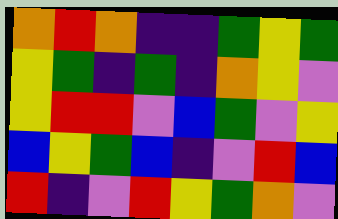[["orange", "red", "orange", "indigo", "indigo", "green", "yellow", "green"], ["yellow", "green", "indigo", "green", "indigo", "orange", "yellow", "violet"], ["yellow", "red", "red", "violet", "blue", "green", "violet", "yellow"], ["blue", "yellow", "green", "blue", "indigo", "violet", "red", "blue"], ["red", "indigo", "violet", "red", "yellow", "green", "orange", "violet"]]